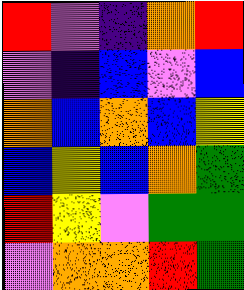[["red", "violet", "indigo", "orange", "red"], ["violet", "indigo", "blue", "violet", "blue"], ["orange", "blue", "orange", "blue", "yellow"], ["blue", "yellow", "blue", "orange", "green"], ["red", "yellow", "violet", "green", "green"], ["violet", "orange", "orange", "red", "green"]]